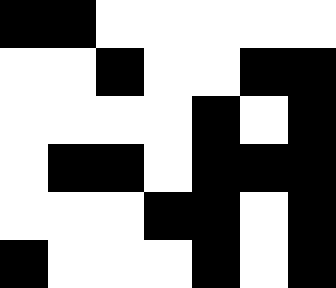[["black", "black", "white", "white", "white", "white", "white"], ["white", "white", "black", "white", "white", "black", "black"], ["white", "white", "white", "white", "black", "white", "black"], ["white", "black", "black", "white", "black", "black", "black"], ["white", "white", "white", "black", "black", "white", "black"], ["black", "white", "white", "white", "black", "white", "black"]]